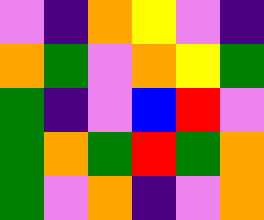[["violet", "indigo", "orange", "yellow", "violet", "indigo"], ["orange", "green", "violet", "orange", "yellow", "green"], ["green", "indigo", "violet", "blue", "red", "violet"], ["green", "orange", "green", "red", "green", "orange"], ["green", "violet", "orange", "indigo", "violet", "orange"]]